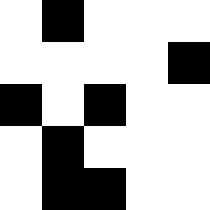[["white", "black", "white", "white", "white"], ["white", "white", "white", "white", "black"], ["black", "white", "black", "white", "white"], ["white", "black", "white", "white", "white"], ["white", "black", "black", "white", "white"]]